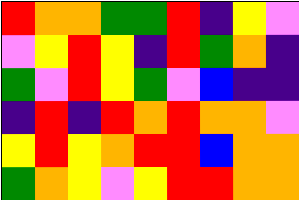[["red", "orange", "orange", "green", "green", "red", "indigo", "yellow", "violet"], ["violet", "yellow", "red", "yellow", "indigo", "red", "green", "orange", "indigo"], ["green", "violet", "red", "yellow", "green", "violet", "blue", "indigo", "indigo"], ["indigo", "red", "indigo", "red", "orange", "red", "orange", "orange", "violet"], ["yellow", "red", "yellow", "orange", "red", "red", "blue", "orange", "orange"], ["green", "orange", "yellow", "violet", "yellow", "red", "red", "orange", "orange"]]